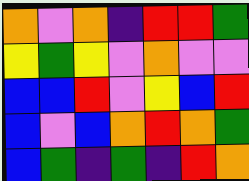[["orange", "violet", "orange", "indigo", "red", "red", "green"], ["yellow", "green", "yellow", "violet", "orange", "violet", "violet"], ["blue", "blue", "red", "violet", "yellow", "blue", "red"], ["blue", "violet", "blue", "orange", "red", "orange", "green"], ["blue", "green", "indigo", "green", "indigo", "red", "orange"]]